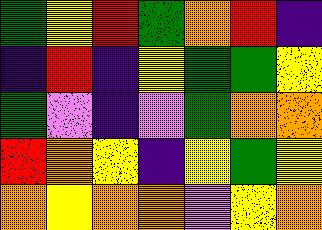[["green", "yellow", "red", "green", "orange", "red", "indigo"], ["indigo", "red", "indigo", "yellow", "green", "green", "yellow"], ["green", "violet", "indigo", "violet", "green", "orange", "orange"], ["red", "orange", "yellow", "indigo", "yellow", "green", "yellow"], ["orange", "yellow", "orange", "orange", "violet", "yellow", "orange"]]